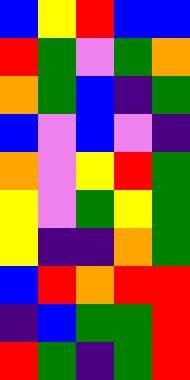[["blue", "yellow", "red", "blue", "blue"], ["red", "green", "violet", "green", "orange"], ["orange", "green", "blue", "indigo", "green"], ["blue", "violet", "blue", "violet", "indigo"], ["orange", "violet", "yellow", "red", "green"], ["yellow", "violet", "green", "yellow", "green"], ["yellow", "indigo", "indigo", "orange", "green"], ["blue", "red", "orange", "red", "red"], ["indigo", "blue", "green", "green", "red"], ["red", "green", "indigo", "green", "red"]]